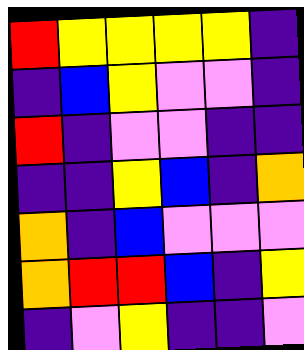[["red", "yellow", "yellow", "yellow", "yellow", "indigo"], ["indigo", "blue", "yellow", "violet", "violet", "indigo"], ["red", "indigo", "violet", "violet", "indigo", "indigo"], ["indigo", "indigo", "yellow", "blue", "indigo", "orange"], ["orange", "indigo", "blue", "violet", "violet", "violet"], ["orange", "red", "red", "blue", "indigo", "yellow"], ["indigo", "violet", "yellow", "indigo", "indigo", "violet"]]